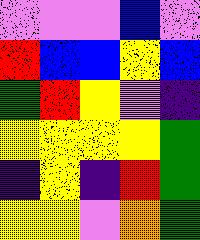[["violet", "violet", "violet", "blue", "violet"], ["red", "blue", "blue", "yellow", "blue"], ["green", "red", "yellow", "violet", "indigo"], ["yellow", "yellow", "yellow", "yellow", "green"], ["indigo", "yellow", "indigo", "red", "green"], ["yellow", "yellow", "violet", "orange", "green"]]